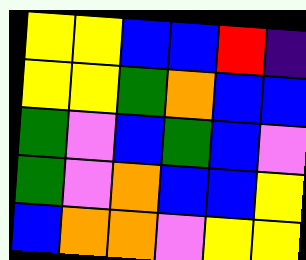[["yellow", "yellow", "blue", "blue", "red", "indigo"], ["yellow", "yellow", "green", "orange", "blue", "blue"], ["green", "violet", "blue", "green", "blue", "violet"], ["green", "violet", "orange", "blue", "blue", "yellow"], ["blue", "orange", "orange", "violet", "yellow", "yellow"]]